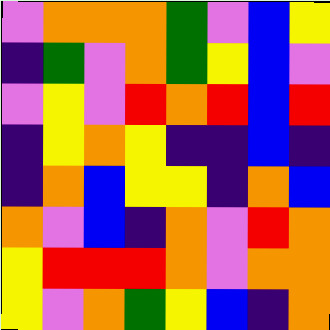[["violet", "orange", "orange", "orange", "green", "violet", "blue", "yellow"], ["indigo", "green", "violet", "orange", "green", "yellow", "blue", "violet"], ["violet", "yellow", "violet", "red", "orange", "red", "blue", "red"], ["indigo", "yellow", "orange", "yellow", "indigo", "indigo", "blue", "indigo"], ["indigo", "orange", "blue", "yellow", "yellow", "indigo", "orange", "blue"], ["orange", "violet", "blue", "indigo", "orange", "violet", "red", "orange"], ["yellow", "red", "red", "red", "orange", "violet", "orange", "orange"], ["yellow", "violet", "orange", "green", "yellow", "blue", "indigo", "orange"]]